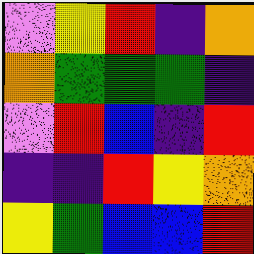[["violet", "yellow", "red", "indigo", "orange"], ["orange", "green", "green", "green", "indigo"], ["violet", "red", "blue", "indigo", "red"], ["indigo", "indigo", "red", "yellow", "orange"], ["yellow", "green", "blue", "blue", "red"]]